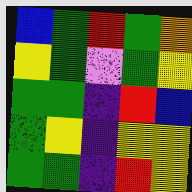[["blue", "green", "red", "green", "orange"], ["yellow", "green", "violet", "green", "yellow"], ["green", "green", "indigo", "red", "blue"], ["green", "yellow", "indigo", "yellow", "yellow"], ["green", "green", "indigo", "red", "yellow"]]